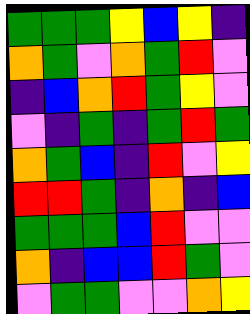[["green", "green", "green", "yellow", "blue", "yellow", "indigo"], ["orange", "green", "violet", "orange", "green", "red", "violet"], ["indigo", "blue", "orange", "red", "green", "yellow", "violet"], ["violet", "indigo", "green", "indigo", "green", "red", "green"], ["orange", "green", "blue", "indigo", "red", "violet", "yellow"], ["red", "red", "green", "indigo", "orange", "indigo", "blue"], ["green", "green", "green", "blue", "red", "violet", "violet"], ["orange", "indigo", "blue", "blue", "red", "green", "violet"], ["violet", "green", "green", "violet", "violet", "orange", "yellow"]]